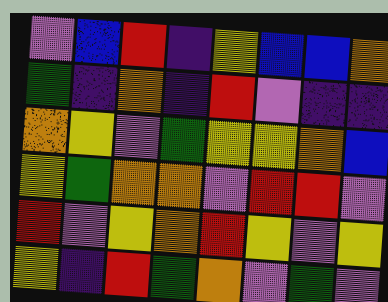[["violet", "blue", "red", "indigo", "yellow", "blue", "blue", "orange"], ["green", "indigo", "orange", "indigo", "red", "violet", "indigo", "indigo"], ["orange", "yellow", "violet", "green", "yellow", "yellow", "orange", "blue"], ["yellow", "green", "orange", "orange", "violet", "red", "red", "violet"], ["red", "violet", "yellow", "orange", "red", "yellow", "violet", "yellow"], ["yellow", "indigo", "red", "green", "orange", "violet", "green", "violet"]]